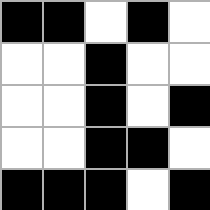[["black", "black", "white", "black", "white"], ["white", "white", "black", "white", "white"], ["white", "white", "black", "white", "black"], ["white", "white", "black", "black", "white"], ["black", "black", "black", "white", "black"]]